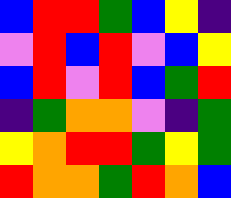[["blue", "red", "red", "green", "blue", "yellow", "indigo"], ["violet", "red", "blue", "red", "violet", "blue", "yellow"], ["blue", "red", "violet", "red", "blue", "green", "red"], ["indigo", "green", "orange", "orange", "violet", "indigo", "green"], ["yellow", "orange", "red", "red", "green", "yellow", "green"], ["red", "orange", "orange", "green", "red", "orange", "blue"]]